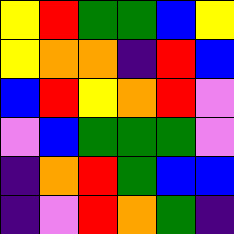[["yellow", "red", "green", "green", "blue", "yellow"], ["yellow", "orange", "orange", "indigo", "red", "blue"], ["blue", "red", "yellow", "orange", "red", "violet"], ["violet", "blue", "green", "green", "green", "violet"], ["indigo", "orange", "red", "green", "blue", "blue"], ["indigo", "violet", "red", "orange", "green", "indigo"]]